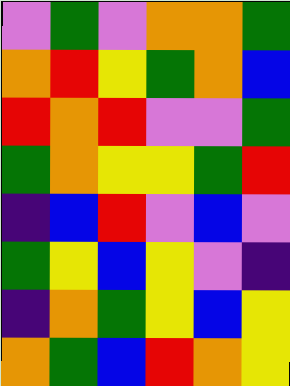[["violet", "green", "violet", "orange", "orange", "green"], ["orange", "red", "yellow", "green", "orange", "blue"], ["red", "orange", "red", "violet", "violet", "green"], ["green", "orange", "yellow", "yellow", "green", "red"], ["indigo", "blue", "red", "violet", "blue", "violet"], ["green", "yellow", "blue", "yellow", "violet", "indigo"], ["indigo", "orange", "green", "yellow", "blue", "yellow"], ["orange", "green", "blue", "red", "orange", "yellow"]]